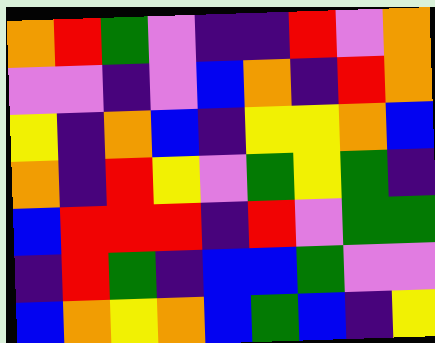[["orange", "red", "green", "violet", "indigo", "indigo", "red", "violet", "orange"], ["violet", "violet", "indigo", "violet", "blue", "orange", "indigo", "red", "orange"], ["yellow", "indigo", "orange", "blue", "indigo", "yellow", "yellow", "orange", "blue"], ["orange", "indigo", "red", "yellow", "violet", "green", "yellow", "green", "indigo"], ["blue", "red", "red", "red", "indigo", "red", "violet", "green", "green"], ["indigo", "red", "green", "indigo", "blue", "blue", "green", "violet", "violet"], ["blue", "orange", "yellow", "orange", "blue", "green", "blue", "indigo", "yellow"]]